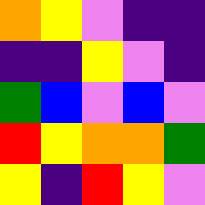[["orange", "yellow", "violet", "indigo", "indigo"], ["indigo", "indigo", "yellow", "violet", "indigo"], ["green", "blue", "violet", "blue", "violet"], ["red", "yellow", "orange", "orange", "green"], ["yellow", "indigo", "red", "yellow", "violet"]]